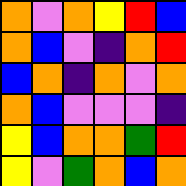[["orange", "violet", "orange", "yellow", "red", "blue"], ["orange", "blue", "violet", "indigo", "orange", "red"], ["blue", "orange", "indigo", "orange", "violet", "orange"], ["orange", "blue", "violet", "violet", "violet", "indigo"], ["yellow", "blue", "orange", "orange", "green", "red"], ["yellow", "violet", "green", "orange", "blue", "orange"]]